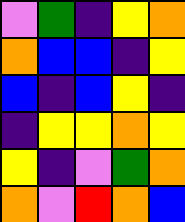[["violet", "green", "indigo", "yellow", "orange"], ["orange", "blue", "blue", "indigo", "yellow"], ["blue", "indigo", "blue", "yellow", "indigo"], ["indigo", "yellow", "yellow", "orange", "yellow"], ["yellow", "indigo", "violet", "green", "orange"], ["orange", "violet", "red", "orange", "blue"]]